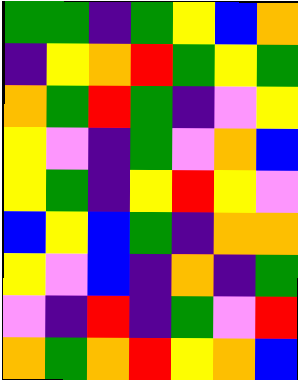[["green", "green", "indigo", "green", "yellow", "blue", "orange"], ["indigo", "yellow", "orange", "red", "green", "yellow", "green"], ["orange", "green", "red", "green", "indigo", "violet", "yellow"], ["yellow", "violet", "indigo", "green", "violet", "orange", "blue"], ["yellow", "green", "indigo", "yellow", "red", "yellow", "violet"], ["blue", "yellow", "blue", "green", "indigo", "orange", "orange"], ["yellow", "violet", "blue", "indigo", "orange", "indigo", "green"], ["violet", "indigo", "red", "indigo", "green", "violet", "red"], ["orange", "green", "orange", "red", "yellow", "orange", "blue"]]